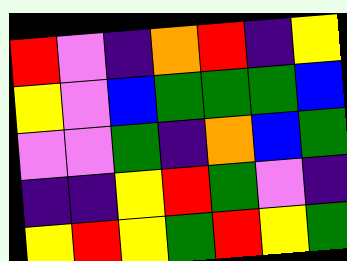[["red", "violet", "indigo", "orange", "red", "indigo", "yellow"], ["yellow", "violet", "blue", "green", "green", "green", "blue"], ["violet", "violet", "green", "indigo", "orange", "blue", "green"], ["indigo", "indigo", "yellow", "red", "green", "violet", "indigo"], ["yellow", "red", "yellow", "green", "red", "yellow", "green"]]